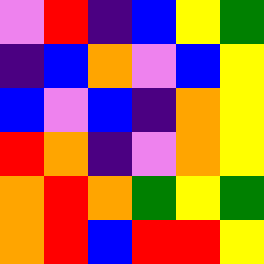[["violet", "red", "indigo", "blue", "yellow", "green"], ["indigo", "blue", "orange", "violet", "blue", "yellow"], ["blue", "violet", "blue", "indigo", "orange", "yellow"], ["red", "orange", "indigo", "violet", "orange", "yellow"], ["orange", "red", "orange", "green", "yellow", "green"], ["orange", "red", "blue", "red", "red", "yellow"]]